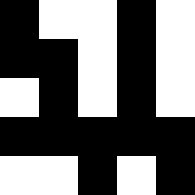[["black", "white", "white", "black", "white"], ["black", "black", "white", "black", "white"], ["white", "black", "white", "black", "white"], ["black", "black", "black", "black", "black"], ["white", "white", "black", "white", "black"]]